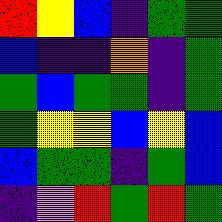[["red", "yellow", "blue", "indigo", "green", "green"], ["blue", "indigo", "indigo", "orange", "indigo", "green"], ["green", "blue", "green", "green", "indigo", "green"], ["green", "yellow", "yellow", "blue", "yellow", "blue"], ["blue", "green", "green", "indigo", "green", "blue"], ["indigo", "violet", "red", "green", "red", "green"]]